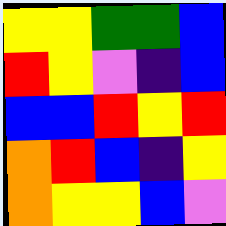[["yellow", "yellow", "green", "green", "blue"], ["red", "yellow", "violet", "indigo", "blue"], ["blue", "blue", "red", "yellow", "red"], ["orange", "red", "blue", "indigo", "yellow"], ["orange", "yellow", "yellow", "blue", "violet"]]